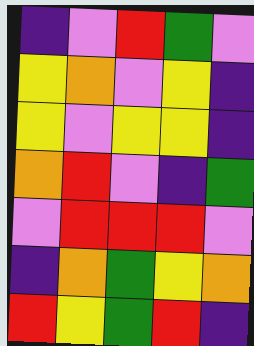[["indigo", "violet", "red", "green", "violet"], ["yellow", "orange", "violet", "yellow", "indigo"], ["yellow", "violet", "yellow", "yellow", "indigo"], ["orange", "red", "violet", "indigo", "green"], ["violet", "red", "red", "red", "violet"], ["indigo", "orange", "green", "yellow", "orange"], ["red", "yellow", "green", "red", "indigo"]]